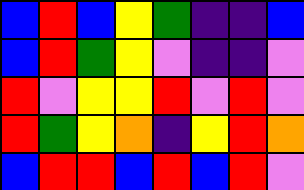[["blue", "red", "blue", "yellow", "green", "indigo", "indigo", "blue"], ["blue", "red", "green", "yellow", "violet", "indigo", "indigo", "violet"], ["red", "violet", "yellow", "yellow", "red", "violet", "red", "violet"], ["red", "green", "yellow", "orange", "indigo", "yellow", "red", "orange"], ["blue", "red", "red", "blue", "red", "blue", "red", "violet"]]